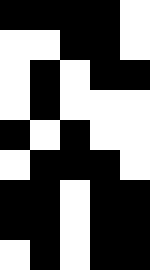[["black", "black", "black", "black", "white"], ["white", "white", "black", "black", "white"], ["white", "black", "white", "black", "black"], ["white", "black", "white", "white", "white"], ["black", "white", "black", "white", "white"], ["white", "black", "black", "black", "white"], ["black", "black", "white", "black", "black"], ["black", "black", "white", "black", "black"], ["white", "black", "white", "black", "black"]]